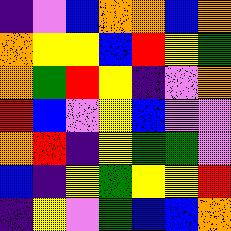[["indigo", "violet", "blue", "orange", "orange", "blue", "orange"], ["orange", "yellow", "yellow", "blue", "red", "yellow", "green"], ["orange", "green", "red", "yellow", "indigo", "violet", "orange"], ["red", "blue", "violet", "yellow", "blue", "violet", "violet"], ["orange", "red", "indigo", "yellow", "green", "green", "violet"], ["blue", "indigo", "yellow", "green", "yellow", "yellow", "red"], ["indigo", "yellow", "violet", "green", "blue", "blue", "orange"]]